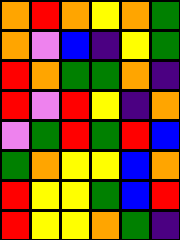[["orange", "red", "orange", "yellow", "orange", "green"], ["orange", "violet", "blue", "indigo", "yellow", "green"], ["red", "orange", "green", "green", "orange", "indigo"], ["red", "violet", "red", "yellow", "indigo", "orange"], ["violet", "green", "red", "green", "red", "blue"], ["green", "orange", "yellow", "yellow", "blue", "orange"], ["red", "yellow", "yellow", "green", "blue", "red"], ["red", "yellow", "yellow", "orange", "green", "indigo"]]